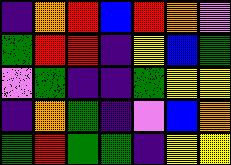[["indigo", "orange", "red", "blue", "red", "orange", "violet"], ["green", "red", "red", "indigo", "yellow", "blue", "green"], ["violet", "green", "indigo", "indigo", "green", "yellow", "yellow"], ["indigo", "orange", "green", "indigo", "violet", "blue", "orange"], ["green", "red", "green", "green", "indigo", "yellow", "yellow"]]